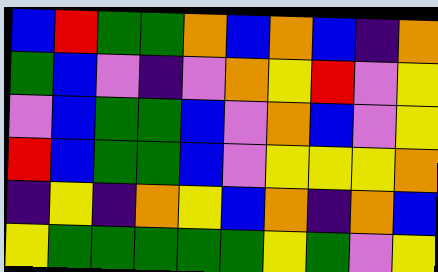[["blue", "red", "green", "green", "orange", "blue", "orange", "blue", "indigo", "orange"], ["green", "blue", "violet", "indigo", "violet", "orange", "yellow", "red", "violet", "yellow"], ["violet", "blue", "green", "green", "blue", "violet", "orange", "blue", "violet", "yellow"], ["red", "blue", "green", "green", "blue", "violet", "yellow", "yellow", "yellow", "orange"], ["indigo", "yellow", "indigo", "orange", "yellow", "blue", "orange", "indigo", "orange", "blue"], ["yellow", "green", "green", "green", "green", "green", "yellow", "green", "violet", "yellow"]]